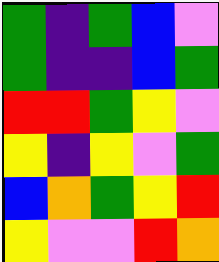[["green", "indigo", "green", "blue", "violet"], ["green", "indigo", "indigo", "blue", "green"], ["red", "red", "green", "yellow", "violet"], ["yellow", "indigo", "yellow", "violet", "green"], ["blue", "orange", "green", "yellow", "red"], ["yellow", "violet", "violet", "red", "orange"]]